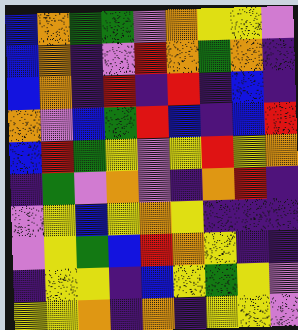[["blue", "orange", "green", "green", "violet", "orange", "yellow", "yellow", "violet"], ["blue", "orange", "indigo", "violet", "red", "orange", "green", "orange", "indigo"], ["blue", "orange", "indigo", "red", "indigo", "red", "indigo", "blue", "indigo"], ["orange", "violet", "blue", "green", "red", "blue", "indigo", "blue", "red"], ["blue", "red", "green", "yellow", "violet", "yellow", "red", "yellow", "orange"], ["indigo", "green", "violet", "orange", "violet", "indigo", "orange", "red", "indigo"], ["violet", "yellow", "blue", "yellow", "orange", "yellow", "indigo", "indigo", "indigo"], ["violet", "yellow", "green", "blue", "red", "orange", "yellow", "indigo", "indigo"], ["indigo", "yellow", "yellow", "indigo", "blue", "yellow", "green", "yellow", "violet"], ["yellow", "yellow", "orange", "indigo", "orange", "indigo", "yellow", "yellow", "violet"]]